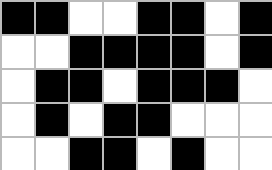[["black", "black", "white", "white", "black", "black", "white", "black"], ["white", "white", "black", "black", "black", "black", "white", "black"], ["white", "black", "black", "white", "black", "black", "black", "white"], ["white", "black", "white", "black", "black", "white", "white", "white"], ["white", "white", "black", "black", "white", "black", "white", "white"]]